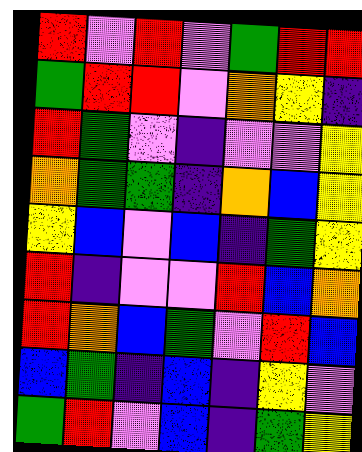[["red", "violet", "red", "violet", "green", "red", "red"], ["green", "red", "red", "violet", "orange", "yellow", "indigo"], ["red", "green", "violet", "indigo", "violet", "violet", "yellow"], ["orange", "green", "green", "indigo", "orange", "blue", "yellow"], ["yellow", "blue", "violet", "blue", "indigo", "green", "yellow"], ["red", "indigo", "violet", "violet", "red", "blue", "orange"], ["red", "orange", "blue", "green", "violet", "red", "blue"], ["blue", "green", "indigo", "blue", "indigo", "yellow", "violet"], ["green", "red", "violet", "blue", "indigo", "green", "yellow"]]